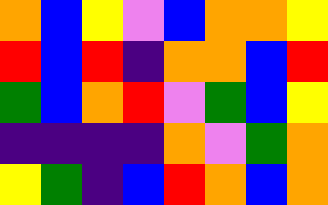[["orange", "blue", "yellow", "violet", "blue", "orange", "orange", "yellow"], ["red", "blue", "red", "indigo", "orange", "orange", "blue", "red"], ["green", "blue", "orange", "red", "violet", "green", "blue", "yellow"], ["indigo", "indigo", "indigo", "indigo", "orange", "violet", "green", "orange"], ["yellow", "green", "indigo", "blue", "red", "orange", "blue", "orange"]]